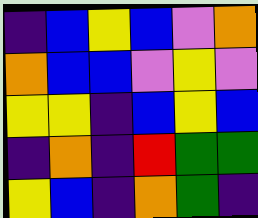[["indigo", "blue", "yellow", "blue", "violet", "orange"], ["orange", "blue", "blue", "violet", "yellow", "violet"], ["yellow", "yellow", "indigo", "blue", "yellow", "blue"], ["indigo", "orange", "indigo", "red", "green", "green"], ["yellow", "blue", "indigo", "orange", "green", "indigo"]]